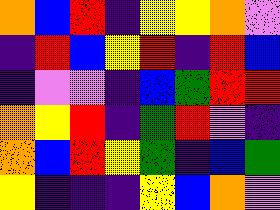[["orange", "blue", "red", "indigo", "yellow", "yellow", "orange", "violet"], ["indigo", "red", "blue", "yellow", "red", "indigo", "red", "blue"], ["indigo", "violet", "violet", "indigo", "blue", "green", "red", "red"], ["orange", "yellow", "red", "indigo", "green", "red", "violet", "indigo"], ["orange", "blue", "red", "yellow", "green", "indigo", "blue", "green"], ["yellow", "indigo", "indigo", "indigo", "yellow", "blue", "orange", "violet"]]